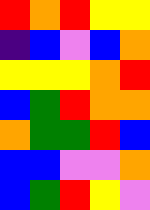[["red", "orange", "red", "yellow", "yellow"], ["indigo", "blue", "violet", "blue", "orange"], ["yellow", "yellow", "yellow", "orange", "red"], ["blue", "green", "red", "orange", "orange"], ["orange", "green", "green", "red", "blue"], ["blue", "blue", "violet", "violet", "orange"], ["blue", "green", "red", "yellow", "violet"]]